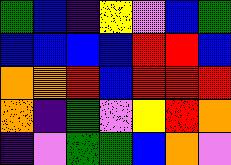[["green", "blue", "indigo", "yellow", "violet", "blue", "green"], ["blue", "blue", "blue", "blue", "red", "red", "blue"], ["orange", "orange", "red", "blue", "red", "red", "red"], ["orange", "indigo", "green", "violet", "yellow", "red", "orange"], ["indigo", "violet", "green", "green", "blue", "orange", "violet"]]